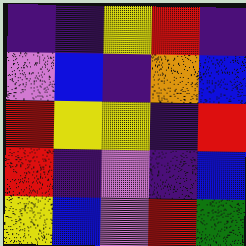[["indigo", "indigo", "yellow", "red", "indigo"], ["violet", "blue", "indigo", "orange", "blue"], ["red", "yellow", "yellow", "indigo", "red"], ["red", "indigo", "violet", "indigo", "blue"], ["yellow", "blue", "violet", "red", "green"]]